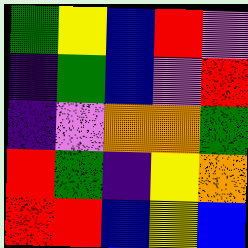[["green", "yellow", "blue", "red", "violet"], ["indigo", "green", "blue", "violet", "red"], ["indigo", "violet", "orange", "orange", "green"], ["red", "green", "indigo", "yellow", "orange"], ["red", "red", "blue", "yellow", "blue"]]